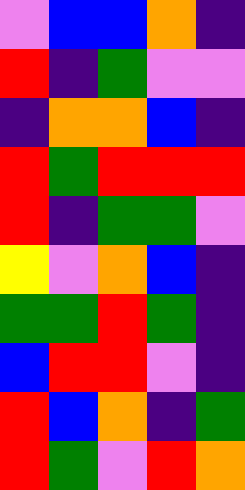[["violet", "blue", "blue", "orange", "indigo"], ["red", "indigo", "green", "violet", "violet"], ["indigo", "orange", "orange", "blue", "indigo"], ["red", "green", "red", "red", "red"], ["red", "indigo", "green", "green", "violet"], ["yellow", "violet", "orange", "blue", "indigo"], ["green", "green", "red", "green", "indigo"], ["blue", "red", "red", "violet", "indigo"], ["red", "blue", "orange", "indigo", "green"], ["red", "green", "violet", "red", "orange"]]